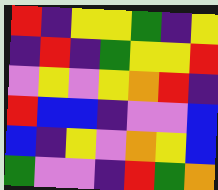[["red", "indigo", "yellow", "yellow", "green", "indigo", "yellow"], ["indigo", "red", "indigo", "green", "yellow", "yellow", "red"], ["violet", "yellow", "violet", "yellow", "orange", "red", "indigo"], ["red", "blue", "blue", "indigo", "violet", "violet", "blue"], ["blue", "indigo", "yellow", "violet", "orange", "yellow", "blue"], ["green", "violet", "violet", "indigo", "red", "green", "orange"]]